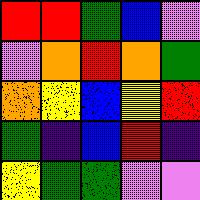[["red", "red", "green", "blue", "violet"], ["violet", "orange", "red", "orange", "green"], ["orange", "yellow", "blue", "yellow", "red"], ["green", "indigo", "blue", "red", "indigo"], ["yellow", "green", "green", "violet", "violet"]]